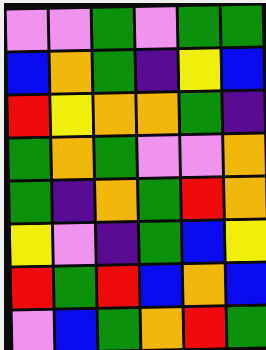[["violet", "violet", "green", "violet", "green", "green"], ["blue", "orange", "green", "indigo", "yellow", "blue"], ["red", "yellow", "orange", "orange", "green", "indigo"], ["green", "orange", "green", "violet", "violet", "orange"], ["green", "indigo", "orange", "green", "red", "orange"], ["yellow", "violet", "indigo", "green", "blue", "yellow"], ["red", "green", "red", "blue", "orange", "blue"], ["violet", "blue", "green", "orange", "red", "green"]]